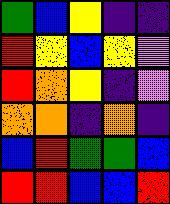[["green", "blue", "yellow", "indigo", "indigo"], ["red", "yellow", "blue", "yellow", "violet"], ["red", "orange", "yellow", "indigo", "violet"], ["orange", "orange", "indigo", "orange", "indigo"], ["blue", "red", "green", "green", "blue"], ["red", "red", "blue", "blue", "red"]]